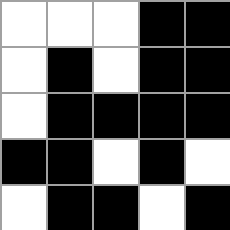[["white", "white", "white", "black", "black"], ["white", "black", "white", "black", "black"], ["white", "black", "black", "black", "black"], ["black", "black", "white", "black", "white"], ["white", "black", "black", "white", "black"]]